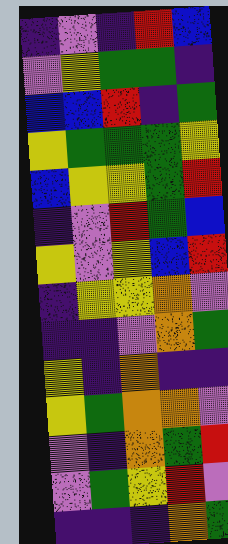[["indigo", "violet", "indigo", "red", "blue"], ["violet", "yellow", "green", "green", "indigo"], ["blue", "blue", "red", "indigo", "green"], ["yellow", "green", "green", "green", "yellow"], ["blue", "yellow", "yellow", "green", "red"], ["indigo", "violet", "red", "green", "blue"], ["yellow", "violet", "yellow", "blue", "red"], ["indigo", "yellow", "yellow", "orange", "violet"], ["indigo", "indigo", "violet", "orange", "green"], ["yellow", "indigo", "orange", "indigo", "indigo"], ["yellow", "green", "orange", "orange", "violet"], ["violet", "indigo", "orange", "green", "red"], ["violet", "green", "yellow", "red", "violet"], ["indigo", "indigo", "indigo", "orange", "green"]]